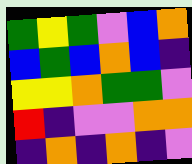[["green", "yellow", "green", "violet", "blue", "orange"], ["blue", "green", "blue", "orange", "blue", "indigo"], ["yellow", "yellow", "orange", "green", "green", "violet"], ["red", "indigo", "violet", "violet", "orange", "orange"], ["indigo", "orange", "indigo", "orange", "indigo", "violet"]]